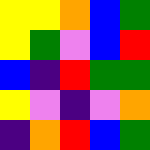[["yellow", "yellow", "orange", "blue", "green"], ["yellow", "green", "violet", "blue", "red"], ["blue", "indigo", "red", "green", "green"], ["yellow", "violet", "indigo", "violet", "orange"], ["indigo", "orange", "red", "blue", "green"]]